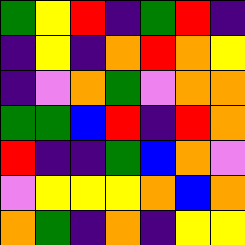[["green", "yellow", "red", "indigo", "green", "red", "indigo"], ["indigo", "yellow", "indigo", "orange", "red", "orange", "yellow"], ["indigo", "violet", "orange", "green", "violet", "orange", "orange"], ["green", "green", "blue", "red", "indigo", "red", "orange"], ["red", "indigo", "indigo", "green", "blue", "orange", "violet"], ["violet", "yellow", "yellow", "yellow", "orange", "blue", "orange"], ["orange", "green", "indigo", "orange", "indigo", "yellow", "yellow"]]